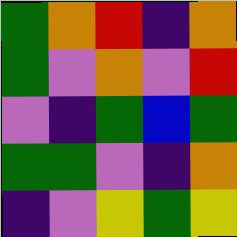[["green", "orange", "red", "indigo", "orange"], ["green", "violet", "orange", "violet", "red"], ["violet", "indigo", "green", "blue", "green"], ["green", "green", "violet", "indigo", "orange"], ["indigo", "violet", "yellow", "green", "yellow"]]